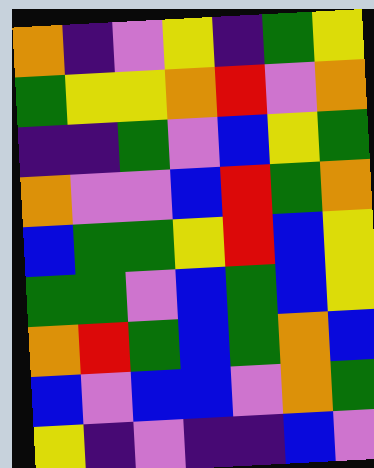[["orange", "indigo", "violet", "yellow", "indigo", "green", "yellow"], ["green", "yellow", "yellow", "orange", "red", "violet", "orange"], ["indigo", "indigo", "green", "violet", "blue", "yellow", "green"], ["orange", "violet", "violet", "blue", "red", "green", "orange"], ["blue", "green", "green", "yellow", "red", "blue", "yellow"], ["green", "green", "violet", "blue", "green", "blue", "yellow"], ["orange", "red", "green", "blue", "green", "orange", "blue"], ["blue", "violet", "blue", "blue", "violet", "orange", "green"], ["yellow", "indigo", "violet", "indigo", "indigo", "blue", "violet"]]